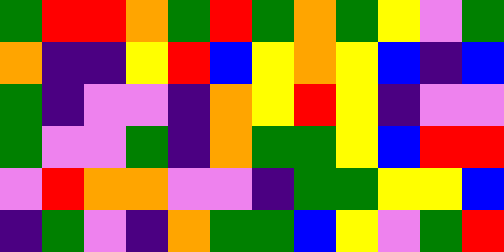[["green", "red", "red", "orange", "green", "red", "green", "orange", "green", "yellow", "violet", "green"], ["orange", "indigo", "indigo", "yellow", "red", "blue", "yellow", "orange", "yellow", "blue", "indigo", "blue"], ["green", "indigo", "violet", "violet", "indigo", "orange", "yellow", "red", "yellow", "indigo", "violet", "violet"], ["green", "violet", "violet", "green", "indigo", "orange", "green", "green", "yellow", "blue", "red", "red"], ["violet", "red", "orange", "orange", "violet", "violet", "indigo", "green", "green", "yellow", "yellow", "blue"], ["indigo", "green", "violet", "indigo", "orange", "green", "green", "blue", "yellow", "violet", "green", "red"]]